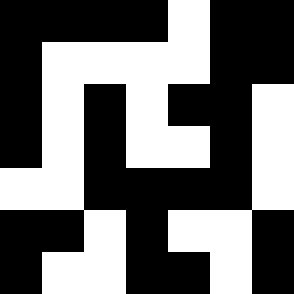[["black", "black", "black", "black", "white", "black", "black"], ["black", "white", "white", "white", "white", "black", "black"], ["black", "white", "black", "white", "black", "black", "white"], ["black", "white", "black", "white", "white", "black", "white"], ["white", "white", "black", "black", "black", "black", "white"], ["black", "black", "white", "black", "white", "white", "black"], ["black", "white", "white", "black", "black", "white", "black"]]